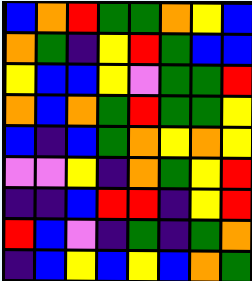[["blue", "orange", "red", "green", "green", "orange", "yellow", "blue"], ["orange", "green", "indigo", "yellow", "red", "green", "blue", "blue"], ["yellow", "blue", "blue", "yellow", "violet", "green", "green", "red"], ["orange", "blue", "orange", "green", "red", "green", "green", "yellow"], ["blue", "indigo", "blue", "green", "orange", "yellow", "orange", "yellow"], ["violet", "violet", "yellow", "indigo", "orange", "green", "yellow", "red"], ["indigo", "indigo", "blue", "red", "red", "indigo", "yellow", "red"], ["red", "blue", "violet", "indigo", "green", "indigo", "green", "orange"], ["indigo", "blue", "yellow", "blue", "yellow", "blue", "orange", "green"]]